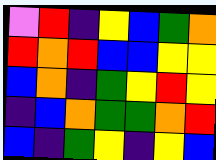[["violet", "red", "indigo", "yellow", "blue", "green", "orange"], ["red", "orange", "red", "blue", "blue", "yellow", "yellow"], ["blue", "orange", "indigo", "green", "yellow", "red", "yellow"], ["indigo", "blue", "orange", "green", "green", "orange", "red"], ["blue", "indigo", "green", "yellow", "indigo", "yellow", "blue"]]